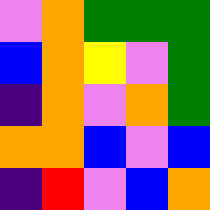[["violet", "orange", "green", "green", "green"], ["blue", "orange", "yellow", "violet", "green"], ["indigo", "orange", "violet", "orange", "green"], ["orange", "orange", "blue", "violet", "blue"], ["indigo", "red", "violet", "blue", "orange"]]